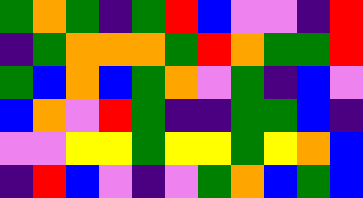[["green", "orange", "green", "indigo", "green", "red", "blue", "violet", "violet", "indigo", "red"], ["indigo", "green", "orange", "orange", "orange", "green", "red", "orange", "green", "green", "red"], ["green", "blue", "orange", "blue", "green", "orange", "violet", "green", "indigo", "blue", "violet"], ["blue", "orange", "violet", "red", "green", "indigo", "indigo", "green", "green", "blue", "indigo"], ["violet", "violet", "yellow", "yellow", "green", "yellow", "yellow", "green", "yellow", "orange", "blue"], ["indigo", "red", "blue", "violet", "indigo", "violet", "green", "orange", "blue", "green", "blue"]]